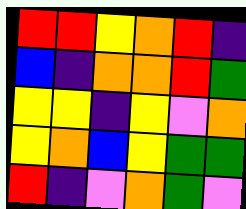[["red", "red", "yellow", "orange", "red", "indigo"], ["blue", "indigo", "orange", "orange", "red", "green"], ["yellow", "yellow", "indigo", "yellow", "violet", "orange"], ["yellow", "orange", "blue", "yellow", "green", "green"], ["red", "indigo", "violet", "orange", "green", "violet"]]